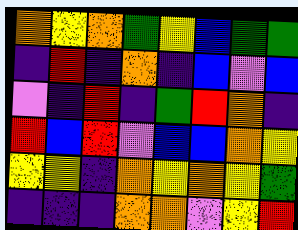[["orange", "yellow", "orange", "green", "yellow", "blue", "green", "green"], ["indigo", "red", "indigo", "orange", "indigo", "blue", "violet", "blue"], ["violet", "indigo", "red", "indigo", "green", "red", "orange", "indigo"], ["red", "blue", "red", "violet", "blue", "blue", "orange", "yellow"], ["yellow", "yellow", "indigo", "orange", "yellow", "orange", "yellow", "green"], ["indigo", "indigo", "indigo", "orange", "orange", "violet", "yellow", "red"]]